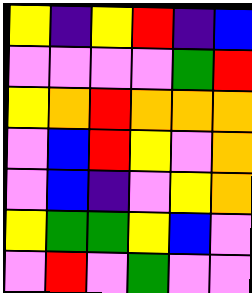[["yellow", "indigo", "yellow", "red", "indigo", "blue"], ["violet", "violet", "violet", "violet", "green", "red"], ["yellow", "orange", "red", "orange", "orange", "orange"], ["violet", "blue", "red", "yellow", "violet", "orange"], ["violet", "blue", "indigo", "violet", "yellow", "orange"], ["yellow", "green", "green", "yellow", "blue", "violet"], ["violet", "red", "violet", "green", "violet", "violet"]]